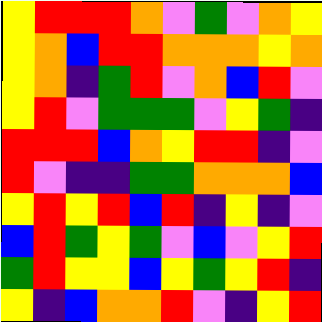[["yellow", "red", "red", "red", "orange", "violet", "green", "violet", "orange", "yellow"], ["yellow", "orange", "blue", "red", "red", "orange", "orange", "orange", "yellow", "orange"], ["yellow", "orange", "indigo", "green", "red", "violet", "orange", "blue", "red", "violet"], ["yellow", "red", "violet", "green", "green", "green", "violet", "yellow", "green", "indigo"], ["red", "red", "red", "blue", "orange", "yellow", "red", "red", "indigo", "violet"], ["red", "violet", "indigo", "indigo", "green", "green", "orange", "orange", "orange", "blue"], ["yellow", "red", "yellow", "red", "blue", "red", "indigo", "yellow", "indigo", "violet"], ["blue", "red", "green", "yellow", "green", "violet", "blue", "violet", "yellow", "red"], ["green", "red", "yellow", "yellow", "blue", "yellow", "green", "yellow", "red", "indigo"], ["yellow", "indigo", "blue", "orange", "orange", "red", "violet", "indigo", "yellow", "red"]]